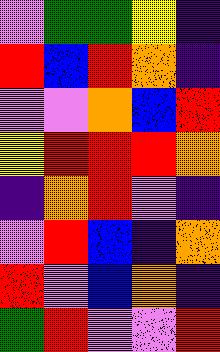[["violet", "green", "green", "yellow", "indigo"], ["red", "blue", "red", "orange", "indigo"], ["violet", "violet", "orange", "blue", "red"], ["yellow", "red", "red", "red", "orange"], ["indigo", "orange", "red", "violet", "indigo"], ["violet", "red", "blue", "indigo", "orange"], ["red", "violet", "blue", "orange", "indigo"], ["green", "red", "violet", "violet", "red"]]